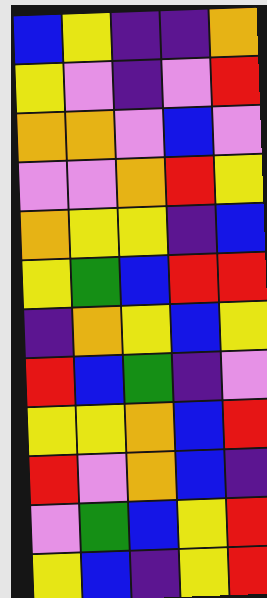[["blue", "yellow", "indigo", "indigo", "orange"], ["yellow", "violet", "indigo", "violet", "red"], ["orange", "orange", "violet", "blue", "violet"], ["violet", "violet", "orange", "red", "yellow"], ["orange", "yellow", "yellow", "indigo", "blue"], ["yellow", "green", "blue", "red", "red"], ["indigo", "orange", "yellow", "blue", "yellow"], ["red", "blue", "green", "indigo", "violet"], ["yellow", "yellow", "orange", "blue", "red"], ["red", "violet", "orange", "blue", "indigo"], ["violet", "green", "blue", "yellow", "red"], ["yellow", "blue", "indigo", "yellow", "red"]]